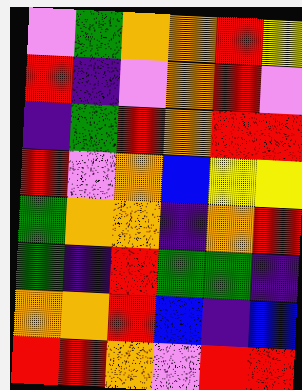[["violet", "green", "orange", "orange", "red", "yellow"], ["red", "indigo", "violet", "orange", "red", "violet"], ["indigo", "green", "red", "orange", "red", "red"], ["red", "violet", "orange", "blue", "yellow", "yellow"], ["green", "orange", "orange", "indigo", "orange", "red"], ["green", "indigo", "red", "green", "green", "indigo"], ["orange", "orange", "red", "blue", "indigo", "blue"], ["red", "red", "orange", "violet", "red", "red"]]